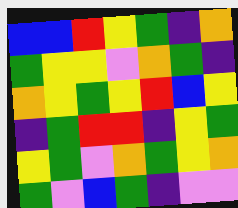[["blue", "blue", "red", "yellow", "green", "indigo", "orange"], ["green", "yellow", "yellow", "violet", "orange", "green", "indigo"], ["orange", "yellow", "green", "yellow", "red", "blue", "yellow"], ["indigo", "green", "red", "red", "indigo", "yellow", "green"], ["yellow", "green", "violet", "orange", "green", "yellow", "orange"], ["green", "violet", "blue", "green", "indigo", "violet", "violet"]]